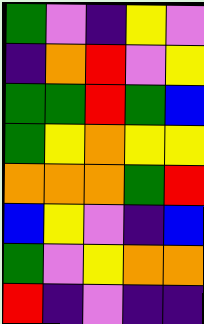[["green", "violet", "indigo", "yellow", "violet"], ["indigo", "orange", "red", "violet", "yellow"], ["green", "green", "red", "green", "blue"], ["green", "yellow", "orange", "yellow", "yellow"], ["orange", "orange", "orange", "green", "red"], ["blue", "yellow", "violet", "indigo", "blue"], ["green", "violet", "yellow", "orange", "orange"], ["red", "indigo", "violet", "indigo", "indigo"]]